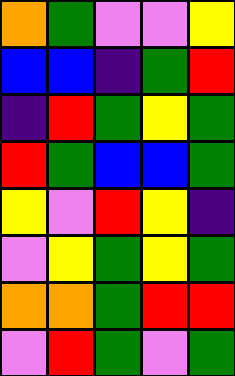[["orange", "green", "violet", "violet", "yellow"], ["blue", "blue", "indigo", "green", "red"], ["indigo", "red", "green", "yellow", "green"], ["red", "green", "blue", "blue", "green"], ["yellow", "violet", "red", "yellow", "indigo"], ["violet", "yellow", "green", "yellow", "green"], ["orange", "orange", "green", "red", "red"], ["violet", "red", "green", "violet", "green"]]